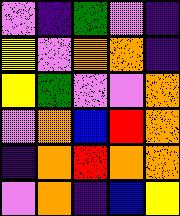[["violet", "indigo", "green", "violet", "indigo"], ["yellow", "violet", "orange", "orange", "indigo"], ["yellow", "green", "violet", "violet", "orange"], ["violet", "orange", "blue", "red", "orange"], ["indigo", "orange", "red", "orange", "orange"], ["violet", "orange", "indigo", "blue", "yellow"]]